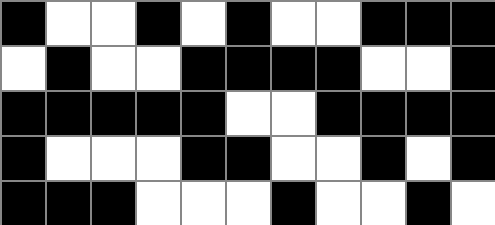[["black", "white", "white", "black", "white", "black", "white", "white", "black", "black", "black"], ["white", "black", "white", "white", "black", "black", "black", "black", "white", "white", "black"], ["black", "black", "black", "black", "black", "white", "white", "black", "black", "black", "black"], ["black", "white", "white", "white", "black", "black", "white", "white", "black", "white", "black"], ["black", "black", "black", "white", "white", "white", "black", "white", "white", "black", "white"]]